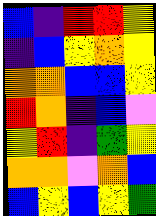[["blue", "indigo", "red", "red", "yellow"], ["indigo", "blue", "yellow", "orange", "yellow"], ["orange", "orange", "blue", "blue", "yellow"], ["red", "orange", "indigo", "blue", "violet"], ["yellow", "red", "indigo", "green", "yellow"], ["orange", "orange", "violet", "orange", "blue"], ["blue", "yellow", "blue", "yellow", "green"]]